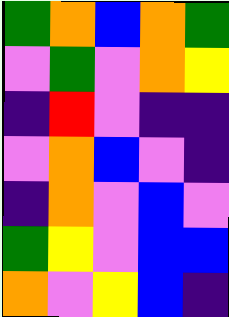[["green", "orange", "blue", "orange", "green"], ["violet", "green", "violet", "orange", "yellow"], ["indigo", "red", "violet", "indigo", "indigo"], ["violet", "orange", "blue", "violet", "indigo"], ["indigo", "orange", "violet", "blue", "violet"], ["green", "yellow", "violet", "blue", "blue"], ["orange", "violet", "yellow", "blue", "indigo"]]